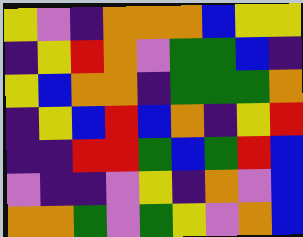[["yellow", "violet", "indigo", "orange", "orange", "orange", "blue", "yellow", "yellow"], ["indigo", "yellow", "red", "orange", "violet", "green", "green", "blue", "indigo"], ["yellow", "blue", "orange", "orange", "indigo", "green", "green", "green", "orange"], ["indigo", "yellow", "blue", "red", "blue", "orange", "indigo", "yellow", "red"], ["indigo", "indigo", "red", "red", "green", "blue", "green", "red", "blue"], ["violet", "indigo", "indigo", "violet", "yellow", "indigo", "orange", "violet", "blue"], ["orange", "orange", "green", "violet", "green", "yellow", "violet", "orange", "blue"]]